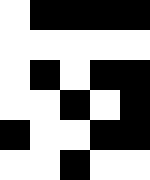[["white", "black", "black", "black", "black"], ["white", "white", "white", "white", "white"], ["white", "black", "white", "black", "black"], ["white", "white", "black", "white", "black"], ["black", "white", "white", "black", "black"], ["white", "white", "black", "white", "white"]]